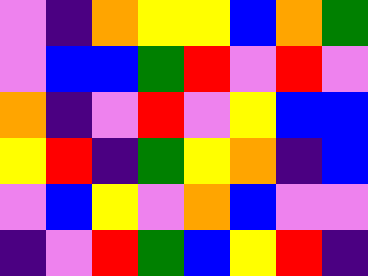[["violet", "indigo", "orange", "yellow", "yellow", "blue", "orange", "green"], ["violet", "blue", "blue", "green", "red", "violet", "red", "violet"], ["orange", "indigo", "violet", "red", "violet", "yellow", "blue", "blue"], ["yellow", "red", "indigo", "green", "yellow", "orange", "indigo", "blue"], ["violet", "blue", "yellow", "violet", "orange", "blue", "violet", "violet"], ["indigo", "violet", "red", "green", "blue", "yellow", "red", "indigo"]]